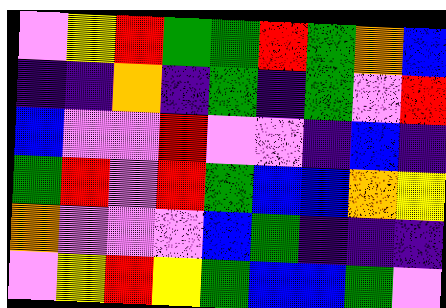[["violet", "yellow", "red", "green", "green", "red", "green", "orange", "blue"], ["indigo", "indigo", "orange", "indigo", "green", "indigo", "green", "violet", "red"], ["blue", "violet", "violet", "red", "violet", "violet", "indigo", "blue", "indigo"], ["green", "red", "violet", "red", "green", "blue", "blue", "orange", "yellow"], ["orange", "violet", "violet", "violet", "blue", "green", "indigo", "indigo", "indigo"], ["violet", "yellow", "red", "yellow", "green", "blue", "blue", "green", "violet"]]